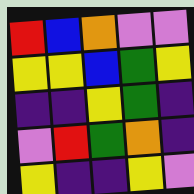[["red", "blue", "orange", "violet", "violet"], ["yellow", "yellow", "blue", "green", "yellow"], ["indigo", "indigo", "yellow", "green", "indigo"], ["violet", "red", "green", "orange", "indigo"], ["yellow", "indigo", "indigo", "yellow", "violet"]]